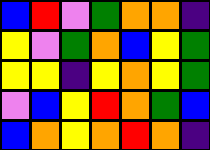[["blue", "red", "violet", "green", "orange", "orange", "indigo"], ["yellow", "violet", "green", "orange", "blue", "yellow", "green"], ["yellow", "yellow", "indigo", "yellow", "orange", "yellow", "green"], ["violet", "blue", "yellow", "red", "orange", "green", "blue"], ["blue", "orange", "yellow", "orange", "red", "orange", "indigo"]]